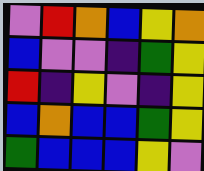[["violet", "red", "orange", "blue", "yellow", "orange"], ["blue", "violet", "violet", "indigo", "green", "yellow"], ["red", "indigo", "yellow", "violet", "indigo", "yellow"], ["blue", "orange", "blue", "blue", "green", "yellow"], ["green", "blue", "blue", "blue", "yellow", "violet"]]